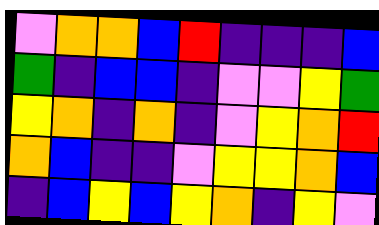[["violet", "orange", "orange", "blue", "red", "indigo", "indigo", "indigo", "blue"], ["green", "indigo", "blue", "blue", "indigo", "violet", "violet", "yellow", "green"], ["yellow", "orange", "indigo", "orange", "indigo", "violet", "yellow", "orange", "red"], ["orange", "blue", "indigo", "indigo", "violet", "yellow", "yellow", "orange", "blue"], ["indigo", "blue", "yellow", "blue", "yellow", "orange", "indigo", "yellow", "violet"]]